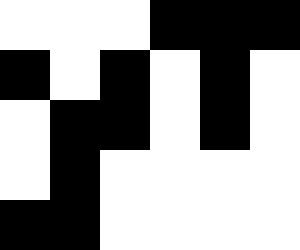[["white", "white", "white", "black", "black", "black"], ["black", "white", "black", "white", "black", "white"], ["white", "black", "black", "white", "black", "white"], ["white", "black", "white", "white", "white", "white"], ["black", "black", "white", "white", "white", "white"]]